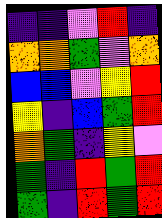[["indigo", "indigo", "violet", "red", "indigo"], ["orange", "orange", "green", "violet", "orange"], ["blue", "blue", "violet", "yellow", "red"], ["yellow", "indigo", "blue", "green", "red"], ["orange", "green", "indigo", "yellow", "violet"], ["green", "indigo", "red", "green", "red"], ["green", "indigo", "red", "green", "red"]]